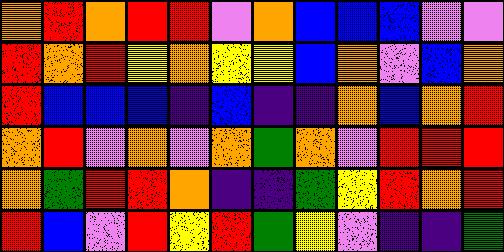[["orange", "red", "orange", "red", "red", "violet", "orange", "blue", "blue", "blue", "violet", "violet"], ["red", "orange", "red", "yellow", "orange", "yellow", "yellow", "blue", "orange", "violet", "blue", "orange"], ["red", "blue", "blue", "blue", "indigo", "blue", "indigo", "indigo", "orange", "blue", "orange", "red"], ["orange", "red", "violet", "orange", "violet", "orange", "green", "orange", "violet", "red", "red", "red"], ["orange", "green", "red", "red", "orange", "indigo", "indigo", "green", "yellow", "red", "orange", "red"], ["red", "blue", "violet", "red", "yellow", "red", "green", "yellow", "violet", "indigo", "indigo", "green"]]